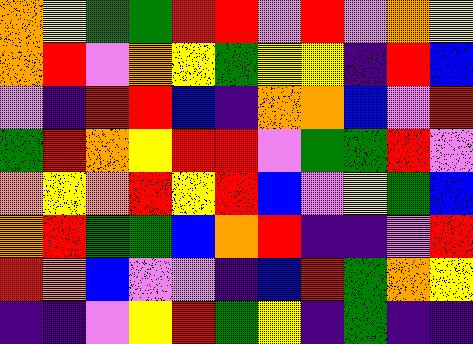[["orange", "yellow", "green", "green", "red", "red", "violet", "red", "violet", "orange", "yellow"], ["orange", "red", "violet", "orange", "yellow", "green", "yellow", "yellow", "indigo", "red", "blue"], ["violet", "indigo", "red", "red", "blue", "indigo", "orange", "orange", "blue", "violet", "red"], ["green", "red", "orange", "yellow", "red", "red", "violet", "green", "green", "red", "violet"], ["orange", "yellow", "orange", "red", "yellow", "red", "blue", "violet", "yellow", "green", "blue"], ["orange", "red", "green", "green", "blue", "orange", "red", "indigo", "indigo", "violet", "red"], ["red", "orange", "blue", "violet", "violet", "indigo", "blue", "red", "green", "orange", "yellow"], ["indigo", "indigo", "violet", "yellow", "red", "green", "yellow", "indigo", "green", "indigo", "indigo"]]